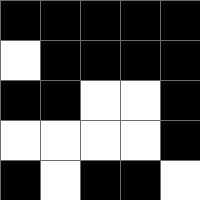[["black", "black", "black", "black", "black"], ["white", "black", "black", "black", "black"], ["black", "black", "white", "white", "black"], ["white", "white", "white", "white", "black"], ["black", "white", "black", "black", "white"]]